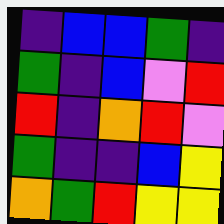[["indigo", "blue", "blue", "green", "indigo"], ["green", "indigo", "blue", "violet", "red"], ["red", "indigo", "orange", "red", "violet"], ["green", "indigo", "indigo", "blue", "yellow"], ["orange", "green", "red", "yellow", "yellow"]]